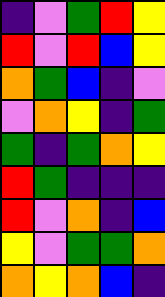[["indigo", "violet", "green", "red", "yellow"], ["red", "violet", "red", "blue", "yellow"], ["orange", "green", "blue", "indigo", "violet"], ["violet", "orange", "yellow", "indigo", "green"], ["green", "indigo", "green", "orange", "yellow"], ["red", "green", "indigo", "indigo", "indigo"], ["red", "violet", "orange", "indigo", "blue"], ["yellow", "violet", "green", "green", "orange"], ["orange", "yellow", "orange", "blue", "indigo"]]